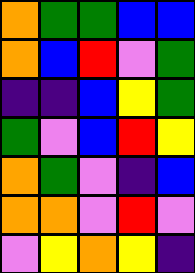[["orange", "green", "green", "blue", "blue"], ["orange", "blue", "red", "violet", "green"], ["indigo", "indigo", "blue", "yellow", "green"], ["green", "violet", "blue", "red", "yellow"], ["orange", "green", "violet", "indigo", "blue"], ["orange", "orange", "violet", "red", "violet"], ["violet", "yellow", "orange", "yellow", "indigo"]]